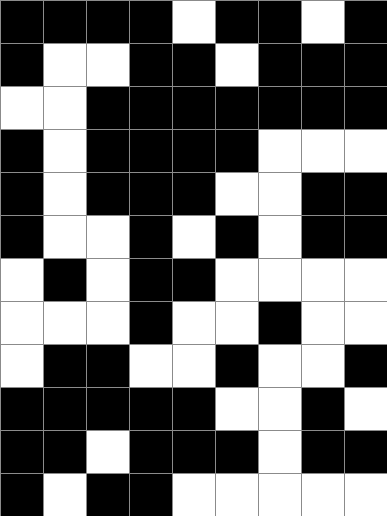[["black", "black", "black", "black", "white", "black", "black", "white", "black"], ["black", "white", "white", "black", "black", "white", "black", "black", "black"], ["white", "white", "black", "black", "black", "black", "black", "black", "black"], ["black", "white", "black", "black", "black", "black", "white", "white", "white"], ["black", "white", "black", "black", "black", "white", "white", "black", "black"], ["black", "white", "white", "black", "white", "black", "white", "black", "black"], ["white", "black", "white", "black", "black", "white", "white", "white", "white"], ["white", "white", "white", "black", "white", "white", "black", "white", "white"], ["white", "black", "black", "white", "white", "black", "white", "white", "black"], ["black", "black", "black", "black", "black", "white", "white", "black", "white"], ["black", "black", "white", "black", "black", "black", "white", "black", "black"], ["black", "white", "black", "black", "white", "white", "white", "white", "white"]]